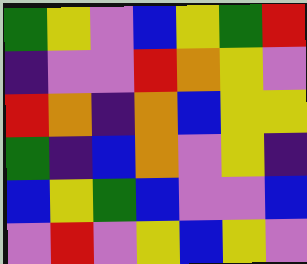[["green", "yellow", "violet", "blue", "yellow", "green", "red"], ["indigo", "violet", "violet", "red", "orange", "yellow", "violet"], ["red", "orange", "indigo", "orange", "blue", "yellow", "yellow"], ["green", "indigo", "blue", "orange", "violet", "yellow", "indigo"], ["blue", "yellow", "green", "blue", "violet", "violet", "blue"], ["violet", "red", "violet", "yellow", "blue", "yellow", "violet"]]